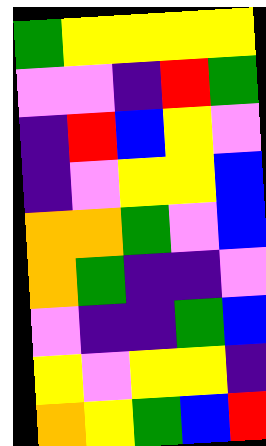[["green", "yellow", "yellow", "yellow", "yellow"], ["violet", "violet", "indigo", "red", "green"], ["indigo", "red", "blue", "yellow", "violet"], ["indigo", "violet", "yellow", "yellow", "blue"], ["orange", "orange", "green", "violet", "blue"], ["orange", "green", "indigo", "indigo", "violet"], ["violet", "indigo", "indigo", "green", "blue"], ["yellow", "violet", "yellow", "yellow", "indigo"], ["orange", "yellow", "green", "blue", "red"]]